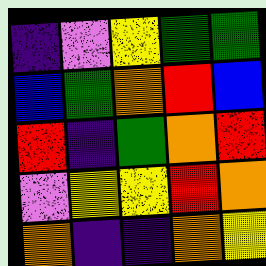[["indigo", "violet", "yellow", "green", "green"], ["blue", "green", "orange", "red", "blue"], ["red", "indigo", "green", "orange", "red"], ["violet", "yellow", "yellow", "red", "orange"], ["orange", "indigo", "indigo", "orange", "yellow"]]